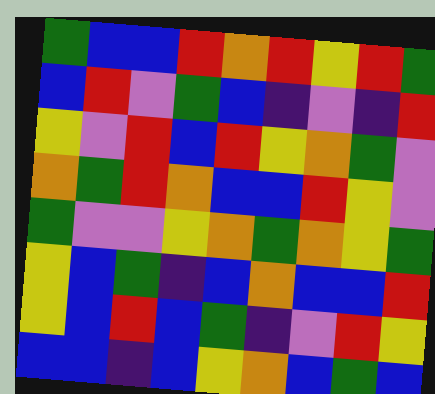[["green", "blue", "blue", "red", "orange", "red", "yellow", "red", "green"], ["blue", "red", "violet", "green", "blue", "indigo", "violet", "indigo", "red"], ["yellow", "violet", "red", "blue", "red", "yellow", "orange", "green", "violet"], ["orange", "green", "red", "orange", "blue", "blue", "red", "yellow", "violet"], ["green", "violet", "violet", "yellow", "orange", "green", "orange", "yellow", "green"], ["yellow", "blue", "green", "indigo", "blue", "orange", "blue", "blue", "red"], ["yellow", "blue", "red", "blue", "green", "indigo", "violet", "red", "yellow"], ["blue", "blue", "indigo", "blue", "yellow", "orange", "blue", "green", "blue"]]